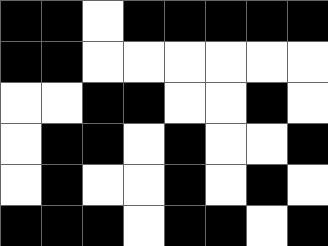[["black", "black", "white", "black", "black", "black", "black", "black"], ["black", "black", "white", "white", "white", "white", "white", "white"], ["white", "white", "black", "black", "white", "white", "black", "white"], ["white", "black", "black", "white", "black", "white", "white", "black"], ["white", "black", "white", "white", "black", "white", "black", "white"], ["black", "black", "black", "white", "black", "black", "white", "black"]]